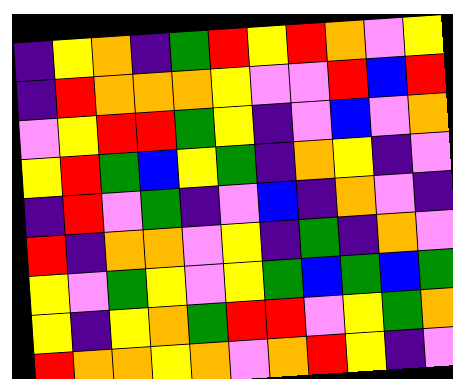[["indigo", "yellow", "orange", "indigo", "green", "red", "yellow", "red", "orange", "violet", "yellow"], ["indigo", "red", "orange", "orange", "orange", "yellow", "violet", "violet", "red", "blue", "red"], ["violet", "yellow", "red", "red", "green", "yellow", "indigo", "violet", "blue", "violet", "orange"], ["yellow", "red", "green", "blue", "yellow", "green", "indigo", "orange", "yellow", "indigo", "violet"], ["indigo", "red", "violet", "green", "indigo", "violet", "blue", "indigo", "orange", "violet", "indigo"], ["red", "indigo", "orange", "orange", "violet", "yellow", "indigo", "green", "indigo", "orange", "violet"], ["yellow", "violet", "green", "yellow", "violet", "yellow", "green", "blue", "green", "blue", "green"], ["yellow", "indigo", "yellow", "orange", "green", "red", "red", "violet", "yellow", "green", "orange"], ["red", "orange", "orange", "yellow", "orange", "violet", "orange", "red", "yellow", "indigo", "violet"]]